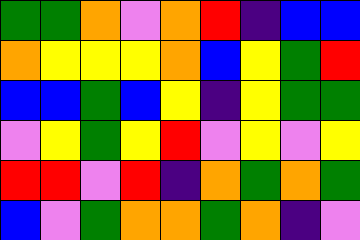[["green", "green", "orange", "violet", "orange", "red", "indigo", "blue", "blue"], ["orange", "yellow", "yellow", "yellow", "orange", "blue", "yellow", "green", "red"], ["blue", "blue", "green", "blue", "yellow", "indigo", "yellow", "green", "green"], ["violet", "yellow", "green", "yellow", "red", "violet", "yellow", "violet", "yellow"], ["red", "red", "violet", "red", "indigo", "orange", "green", "orange", "green"], ["blue", "violet", "green", "orange", "orange", "green", "orange", "indigo", "violet"]]